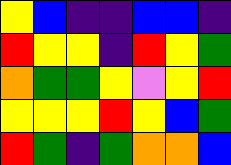[["yellow", "blue", "indigo", "indigo", "blue", "blue", "indigo"], ["red", "yellow", "yellow", "indigo", "red", "yellow", "green"], ["orange", "green", "green", "yellow", "violet", "yellow", "red"], ["yellow", "yellow", "yellow", "red", "yellow", "blue", "green"], ["red", "green", "indigo", "green", "orange", "orange", "blue"]]